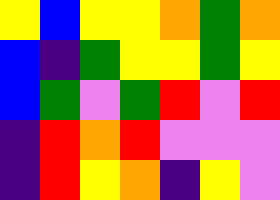[["yellow", "blue", "yellow", "yellow", "orange", "green", "orange"], ["blue", "indigo", "green", "yellow", "yellow", "green", "yellow"], ["blue", "green", "violet", "green", "red", "violet", "red"], ["indigo", "red", "orange", "red", "violet", "violet", "violet"], ["indigo", "red", "yellow", "orange", "indigo", "yellow", "violet"]]